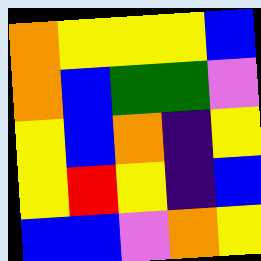[["orange", "yellow", "yellow", "yellow", "blue"], ["orange", "blue", "green", "green", "violet"], ["yellow", "blue", "orange", "indigo", "yellow"], ["yellow", "red", "yellow", "indigo", "blue"], ["blue", "blue", "violet", "orange", "yellow"]]